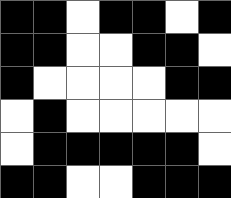[["black", "black", "white", "black", "black", "white", "black"], ["black", "black", "white", "white", "black", "black", "white"], ["black", "white", "white", "white", "white", "black", "black"], ["white", "black", "white", "white", "white", "white", "white"], ["white", "black", "black", "black", "black", "black", "white"], ["black", "black", "white", "white", "black", "black", "black"]]